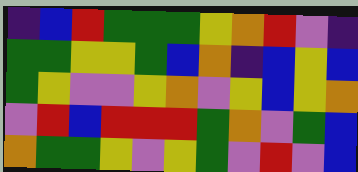[["indigo", "blue", "red", "green", "green", "green", "yellow", "orange", "red", "violet", "indigo"], ["green", "green", "yellow", "yellow", "green", "blue", "orange", "indigo", "blue", "yellow", "blue"], ["green", "yellow", "violet", "violet", "yellow", "orange", "violet", "yellow", "blue", "yellow", "orange"], ["violet", "red", "blue", "red", "red", "red", "green", "orange", "violet", "green", "blue"], ["orange", "green", "green", "yellow", "violet", "yellow", "green", "violet", "red", "violet", "blue"]]